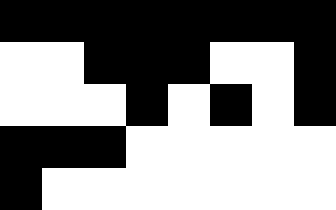[["black", "black", "black", "black", "black", "black", "black", "black"], ["white", "white", "black", "black", "black", "white", "white", "black"], ["white", "white", "white", "black", "white", "black", "white", "black"], ["black", "black", "black", "white", "white", "white", "white", "white"], ["black", "white", "white", "white", "white", "white", "white", "white"]]